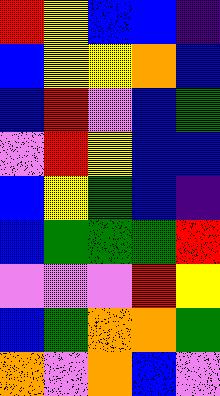[["red", "yellow", "blue", "blue", "indigo"], ["blue", "yellow", "yellow", "orange", "blue"], ["blue", "red", "violet", "blue", "green"], ["violet", "red", "yellow", "blue", "blue"], ["blue", "yellow", "green", "blue", "indigo"], ["blue", "green", "green", "green", "red"], ["violet", "violet", "violet", "red", "yellow"], ["blue", "green", "orange", "orange", "green"], ["orange", "violet", "orange", "blue", "violet"]]